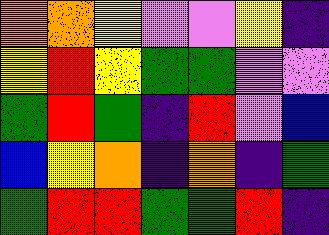[["orange", "orange", "yellow", "violet", "violet", "yellow", "indigo"], ["yellow", "red", "yellow", "green", "green", "violet", "violet"], ["green", "red", "green", "indigo", "red", "violet", "blue"], ["blue", "yellow", "orange", "indigo", "orange", "indigo", "green"], ["green", "red", "red", "green", "green", "red", "indigo"]]